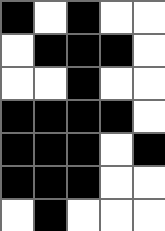[["black", "white", "black", "white", "white"], ["white", "black", "black", "black", "white"], ["white", "white", "black", "white", "white"], ["black", "black", "black", "black", "white"], ["black", "black", "black", "white", "black"], ["black", "black", "black", "white", "white"], ["white", "black", "white", "white", "white"]]